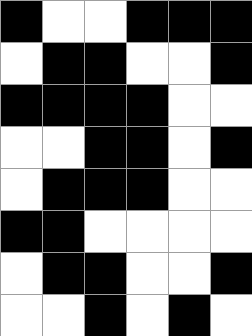[["black", "white", "white", "black", "black", "black"], ["white", "black", "black", "white", "white", "black"], ["black", "black", "black", "black", "white", "white"], ["white", "white", "black", "black", "white", "black"], ["white", "black", "black", "black", "white", "white"], ["black", "black", "white", "white", "white", "white"], ["white", "black", "black", "white", "white", "black"], ["white", "white", "black", "white", "black", "white"]]